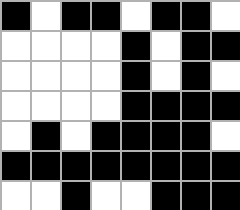[["black", "white", "black", "black", "white", "black", "black", "white"], ["white", "white", "white", "white", "black", "white", "black", "black"], ["white", "white", "white", "white", "black", "white", "black", "white"], ["white", "white", "white", "white", "black", "black", "black", "black"], ["white", "black", "white", "black", "black", "black", "black", "white"], ["black", "black", "black", "black", "black", "black", "black", "black"], ["white", "white", "black", "white", "white", "black", "black", "black"]]